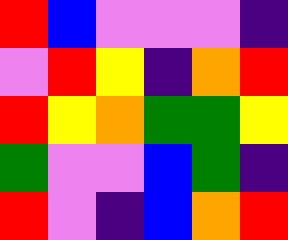[["red", "blue", "violet", "violet", "violet", "indigo"], ["violet", "red", "yellow", "indigo", "orange", "red"], ["red", "yellow", "orange", "green", "green", "yellow"], ["green", "violet", "violet", "blue", "green", "indigo"], ["red", "violet", "indigo", "blue", "orange", "red"]]